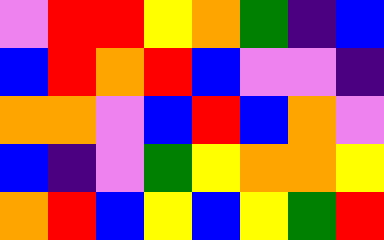[["violet", "red", "red", "yellow", "orange", "green", "indigo", "blue"], ["blue", "red", "orange", "red", "blue", "violet", "violet", "indigo"], ["orange", "orange", "violet", "blue", "red", "blue", "orange", "violet"], ["blue", "indigo", "violet", "green", "yellow", "orange", "orange", "yellow"], ["orange", "red", "blue", "yellow", "blue", "yellow", "green", "red"]]